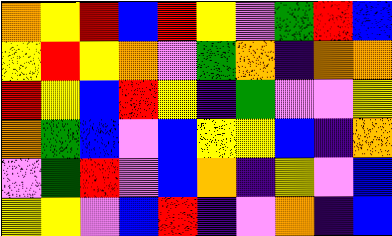[["orange", "yellow", "red", "blue", "red", "yellow", "violet", "green", "red", "blue"], ["yellow", "red", "yellow", "orange", "violet", "green", "orange", "indigo", "orange", "orange"], ["red", "yellow", "blue", "red", "yellow", "indigo", "green", "violet", "violet", "yellow"], ["orange", "green", "blue", "violet", "blue", "yellow", "yellow", "blue", "indigo", "orange"], ["violet", "green", "red", "violet", "blue", "orange", "indigo", "yellow", "violet", "blue"], ["yellow", "yellow", "violet", "blue", "red", "indigo", "violet", "orange", "indigo", "blue"]]